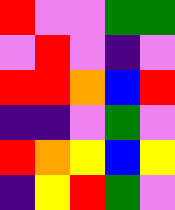[["red", "violet", "violet", "green", "green"], ["violet", "red", "violet", "indigo", "violet"], ["red", "red", "orange", "blue", "red"], ["indigo", "indigo", "violet", "green", "violet"], ["red", "orange", "yellow", "blue", "yellow"], ["indigo", "yellow", "red", "green", "violet"]]